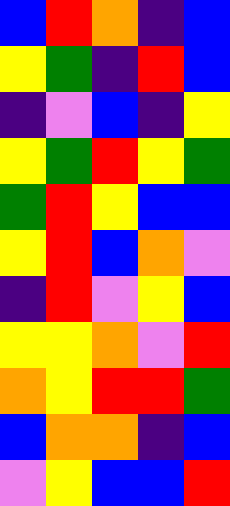[["blue", "red", "orange", "indigo", "blue"], ["yellow", "green", "indigo", "red", "blue"], ["indigo", "violet", "blue", "indigo", "yellow"], ["yellow", "green", "red", "yellow", "green"], ["green", "red", "yellow", "blue", "blue"], ["yellow", "red", "blue", "orange", "violet"], ["indigo", "red", "violet", "yellow", "blue"], ["yellow", "yellow", "orange", "violet", "red"], ["orange", "yellow", "red", "red", "green"], ["blue", "orange", "orange", "indigo", "blue"], ["violet", "yellow", "blue", "blue", "red"]]